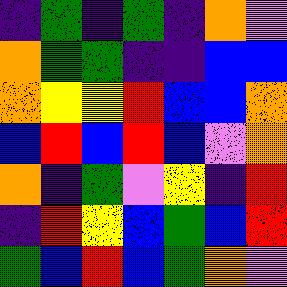[["indigo", "green", "indigo", "green", "indigo", "orange", "violet"], ["orange", "green", "green", "indigo", "indigo", "blue", "blue"], ["orange", "yellow", "yellow", "red", "blue", "blue", "orange"], ["blue", "red", "blue", "red", "blue", "violet", "orange"], ["orange", "indigo", "green", "violet", "yellow", "indigo", "red"], ["indigo", "red", "yellow", "blue", "green", "blue", "red"], ["green", "blue", "red", "blue", "green", "orange", "violet"]]